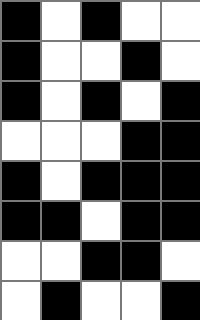[["black", "white", "black", "white", "white"], ["black", "white", "white", "black", "white"], ["black", "white", "black", "white", "black"], ["white", "white", "white", "black", "black"], ["black", "white", "black", "black", "black"], ["black", "black", "white", "black", "black"], ["white", "white", "black", "black", "white"], ["white", "black", "white", "white", "black"]]